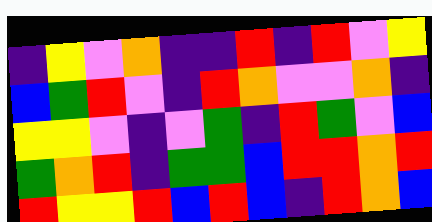[["indigo", "yellow", "violet", "orange", "indigo", "indigo", "red", "indigo", "red", "violet", "yellow"], ["blue", "green", "red", "violet", "indigo", "red", "orange", "violet", "violet", "orange", "indigo"], ["yellow", "yellow", "violet", "indigo", "violet", "green", "indigo", "red", "green", "violet", "blue"], ["green", "orange", "red", "indigo", "green", "green", "blue", "red", "red", "orange", "red"], ["red", "yellow", "yellow", "red", "blue", "red", "blue", "indigo", "red", "orange", "blue"]]